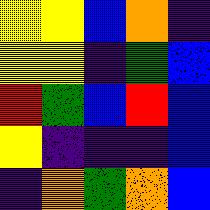[["yellow", "yellow", "blue", "orange", "indigo"], ["yellow", "yellow", "indigo", "green", "blue"], ["red", "green", "blue", "red", "blue"], ["yellow", "indigo", "indigo", "indigo", "blue"], ["indigo", "orange", "green", "orange", "blue"]]